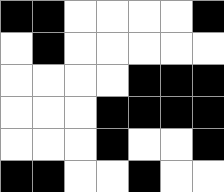[["black", "black", "white", "white", "white", "white", "black"], ["white", "black", "white", "white", "white", "white", "white"], ["white", "white", "white", "white", "black", "black", "black"], ["white", "white", "white", "black", "black", "black", "black"], ["white", "white", "white", "black", "white", "white", "black"], ["black", "black", "white", "white", "black", "white", "white"]]